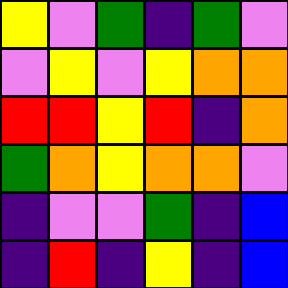[["yellow", "violet", "green", "indigo", "green", "violet"], ["violet", "yellow", "violet", "yellow", "orange", "orange"], ["red", "red", "yellow", "red", "indigo", "orange"], ["green", "orange", "yellow", "orange", "orange", "violet"], ["indigo", "violet", "violet", "green", "indigo", "blue"], ["indigo", "red", "indigo", "yellow", "indigo", "blue"]]